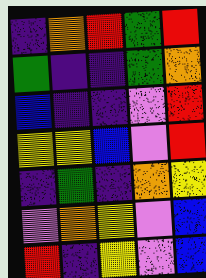[["indigo", "orange", "red", "green", "red"], ["green", "indigo", "indigo", "green", "orange"], ["blue", "indigo", "indigo", "violet", "red"], ["yellow", "yellow", "blue", "violet", "red"], ["indigo", "green", "indigo", "orange", "yellow"], ["violet", "orange", "yellow", "violet", "blue"], ["red", "indigo", "yellow", "violet", "blue"]]